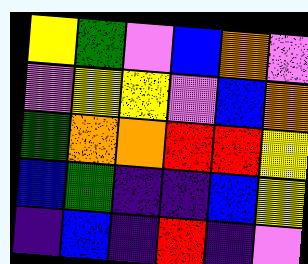[["yellow", "green", "violet", "blue", "orange", "violet"], ["violet", "yellow", "yellow", "violet", "blue", "orange"], ["green", "orange", "orange", "red", "red", "yellow"], ["blue", "green", "indigo", "indigo", "blue", "yellow"], ["indigo", "blue", "indigo", "red", "indigo", "violet"]]